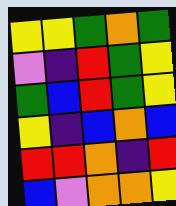[["yellow", "yellow", "green", "orange", "green"], ["violet", "indigo", "red", "green", "yellow"], ["green", "blue", "red", "green", "yellow"], ["yellow", "indigo", "blue", "orange", "blue"], ["red", "red", "orange", "indigo", "red"], ["blue", "violet", "orange", "orange", "yellow"]]